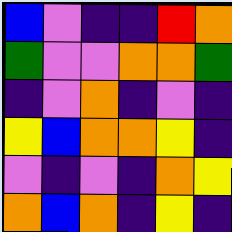[["blue", "violet", "indigo", "indigo", "red", "orange"], ["green", "violet", "violet", "orange", "orange", "green"], ["indigo", "violet", "orange", "indigo", "violet", "indigo"], ["yellow", "blue", "orange", "orange", "yellow", "indigo"], ["violet", "indigo", "violet", "indigo", "orange", "yellow"], ["orange", "blue", "orange", "indigo", "yellow", "indigo"]]